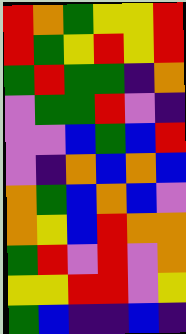[["red", "orange", "green", "yellow", "yellow", "red"], ["red", "green", "yellow", "red", "yellow", "red"], ["green", "red", "green", "green", "indigo", "orange"], ["violet", "green", "green", "red", "violet", "indigo"], ["violet", "violet", "blue", "green", "blue", "red"], ["violet", "indigo", "orange", "blue", "orange", "blue"], ["orange", "green", "blue", "orange", "blue", "violet"], ["orange", "yellow", "blue", "red", "orange", "orange"], ["green", "red", "violet", "red", "violet", "orange"], ["yellow", "yellow", "red", "red", "violet", "yellow"], ["green", "blue", "indigo", "indigo", "blue", "indigo"]]